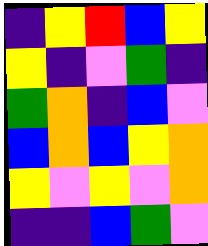[["indigo", "yellow", "red", "blue", "yellow"], ["yellow", "indigo", "violet", "green", "indigo"], ["green", "orange", "indigo", "blue", "violet"], ["blue", "orange", "blue", "yellow", "orange"], ["yellow", "violet", "yellow", "violet", "orange"], ["indigo", "indigo", "blue", "green", "violet"]]